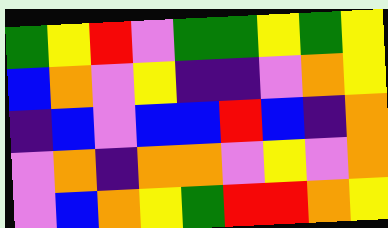[["green", "yellow", "red", "violet", "green", "green", "yellow", "green", "yellow"], ["blue", "orange", "violet", "yellow", "indigo", "indigo", "violet", "orange", "yellow"], ["indigo", "blue", "violet", "blue", "blue", "red", "blue", "indigo", "orange"], ["violet", "orange", "indigo", "orange", "orange", "violet", "yellow", "violet", "orange"], ["violet", "blue", "orange", "yellow", "green", "red", "red", "orange", "yellow"]]